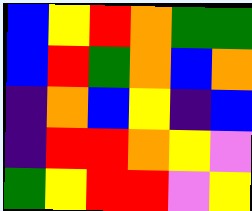[["blue", "yellow", "red", "orange", "green", "green"], ["blue", "red", "green", "orange", "blue", "orange"], ["indigo", "orange", "blue", "yellow", "indigo", "blue"], ["indigo", "red", "red", "orange", "yellow", "violet"], ["green", "yellow", "red", "red", "violet", "yellow"]]